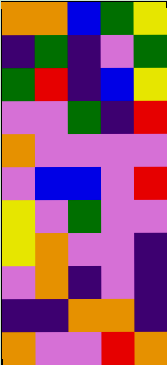[["orange", "orange", "blue", "green", "yellow"], ["indigo", "green", "indigo", "violet", "green"], ["green", "red", "indigo", "blue", "yellow"], ["violet", "violet", "green", "indigo", "red"], ["orange", "violet", "violet", "violet", "violet"], ["violet", "blue", "blue", "violet", "red"], ["yellow", "violet", "green", "violet", "violet"], ["yellow", "orange", "violet", "violet", "indigo"], ["violet", "orange", "indigo", "violet", "indigo"], ["indigo", "indigo", "orange", "orange", "indigo"], ["orange", "violet", "violet", "red", "orange"]]